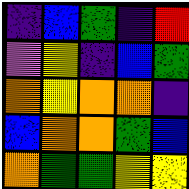[["indigo", "blue", "green", "indigo", "red"], ["violet", "yellow", "indigo", "blue", "green"], ["orange", "yellow", "orange", "orange", "indigo"], ["blue", "orange", "orange", "green", "blue"], ["orange", "green", "green", "yellow", "yellow"]]